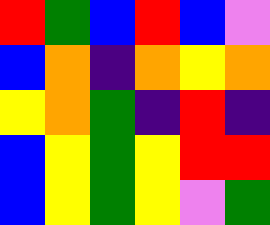[["red", "green", "blue", "red", "blue", "violet"], ["blue", "orange", "indigo", "orange", "yellow", "orange"], ["yellow", "orange", "green", "indigo", "red", "indigo"], ["blue", "yellow", "green", "yellow", "red", "red"], ["blue", "yellow", "green", "yellow", "violet", "green"]]